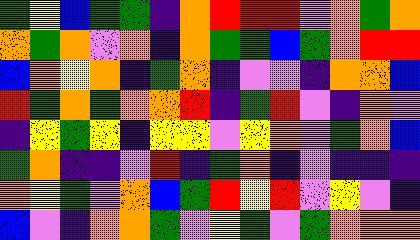[["green", "yellow", "blue", "green", "green", "indigo", "orange", "red", "red", "red", "violet", "orange", "green", "orange"], ["orange", "green", "orange", "violet", "orange", "indigo", "orange", "green", "green", "blue", "green", "orange", "red", "red"], ["blue", "orange", "yellow", "orange", "indigo", "green", "orange", "indigo", "violet", "violet", "indigo", "orange", "orange", "blue"], ["red", "green", "orange", "green", "orange", "orange", "red", "indigo", "green", "red", "violet", "indigo", "orange", "violet"], ["indigo", "yellow", "green", "yellow", "indigo", "yellow", "yellow", "violet", "yellow", "orange", "violet", "green", "orange", "blue"], ["green", "orange", "indigo", "indigo", "violet", "red", "indigo", "green", "orange", "indigo", "violet", "indigo", "indigo", "indigo"], ["orange", "yellow", "green", "violet", "orange", "blue", "green", "red", "yellow", "red", "violet", "yellow", "violet", "indigo"], ["blue", "violet", "indigo", "orange", "orange", "green", "violet", "yellow", "green", "violet", "green", "orange", "orange", "orange"]]